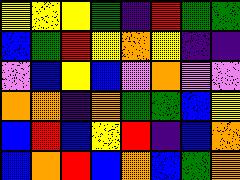[["yellow", "yellow", "yellow", "green", "indigo", "red", "green", "green"], ["blue", "green", "red", "yellow", "orange", "yellow", "indigo", "indigo"], ["violet", "blue", "yellow", "blue", "violet", "orange", "violet", "violet"], ["orange", "orange", "indigo", "orange", "green", "green", "blue", "yellow"], ["blue", "red", "blue", "yellow", "red", "indigo", "blue", "orange"], ["blue", "orange", "red", "blue", "orange", "blue", "green", "orange"]]